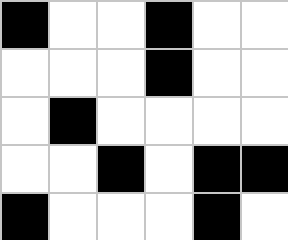[["black", "white", "white", "black", "white", "white"], ["white", "white", "white", "black", "white", "white"], ["white", "black", "white", "white", "white", "white"], ["white", "white", "black", "white", "black", "black"], ["black", "white", "white", "white", "black", "white"]]